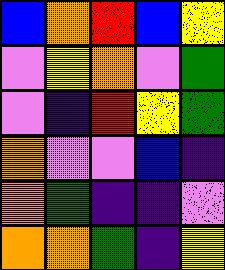[["blue", "orange", "red", "blue", "yellow"], ["violet", "yellow", "orange", "violet", "green"], ["violet", "indigo", "red", "yellow", "green"], ["orange", "violet", "violet", "blue", "indigo"], ["orange", "green", "indigo", "indigo", "violet"], ["orange", "orange", "green", "indigo", "yellow"]]